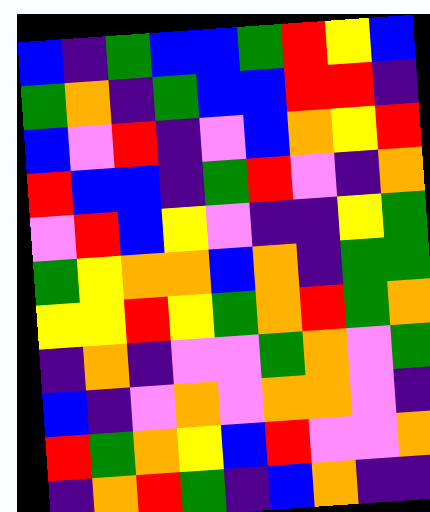[["blue", "indigo", "green", "blue", "blue", "green", "red", "yellow", "blue"], ["green", "orange", "indigo", "green", "blue", "blue", "red", "red", "indigo"], ["blue", "violet", "red", "indigo", "violet", "blue", "orange", "yellow", "red"], ["red", "blue", "blue", "indigo", "green", "red", "violet", "indigo", "orange"], ["violet", "red", "blue", "yellow", "violet", "indigo", "indigo", "yellow", "green"], ["green", "yellow", "orange", "orange", "blue", "orange", "indigo", "green", "green"], ["yellow", "yellow", "red", "yellow", "green", "orange", "red", "green", "orange"], ["indigo", "orange", "indigo", "violet", "violet", "green", "orange", "violet", "green"], ["blue", "indigo", "violet", "orange", "violet", "orange", "orange", "violet", "indigo"], ["red", "green", "orange", "yellow", "blue", "red", "violet", "violet", "orange"], ["indigo", "orange", "red", "green", "indigo", "blue", "orange", "indigo", "indigo"]]